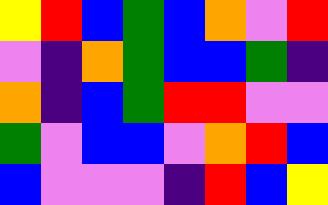[["yellow", "red", "blue", "green", "blue", "orange", "violet", "red"], ["violet", "indigo", "orange", "green", "blue", "blue", "green", "indigo"], ["orange", "indigo", "blue", "green", "red", "red", "violet", "violet"], ["green", "violet", "blue", "blue", "violet", "orange", "red", "blue"], ["blue", "violet", "violet", "violet", "indigo", "red", "blue", "yellow"]]